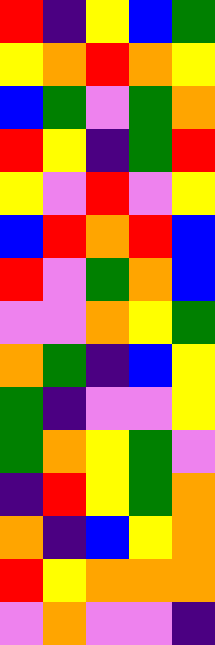[["red", "indigo", "yellow", "blue", "green"], ["yellow", "orange", "red", "orange", "yellow"], ["blue", "green", "violet", "green", "orange"], ["red", "yellow", "indigo", "green", "red"], ["yellow", "violet", "red", "violet", "yellow"], ["blue", "red", "orange", "red", "blue"], ["red", "violet", "green", "orange", "blue"], ["violet", "violet", "orange", "yellow", "green"], ["orange", "green", "indigo", "blue", "yellow"], ["green", "indigo", "violet", "violet", "yellow"], ["green", "orange", "yellow", "green", "violet"], ["indigo", "red", "yellow", "green", "orange"], ["orange", "indigo", "blue", "yellow", "orange"], ["red", "yellow", "orange", "orange", "orange"], ["violet", "orange", "violet", "violet", "indigo"]]